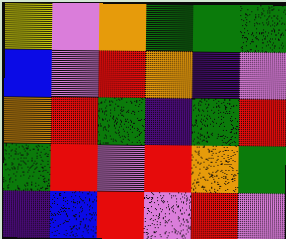[["yellow", "violet", "orange", "green", "green", "green"], ["blue", "violet", "red", "orange", "indigo", "violet"], ["orange", "red", "green", "indigo", "green", "red"], ["green", "red", "violet", "red", "orange", "green"], ["indigo", "blue", "red", "violet", "red", "violet"]]